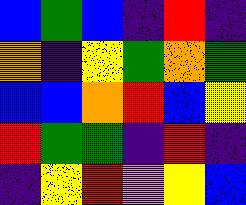[["blue", "green", "blue", "indigo", "red", "indigo"], ["orange", "indigo", "yellow", "green", "orange", "green"], ["blue", "blue", "orange", "red", "blue", "yellow"], ["red", "green", "green", "indigo", "red", "indigo"], ["indigo", "yellow", "red", "violet", "yellow", "blue"]]